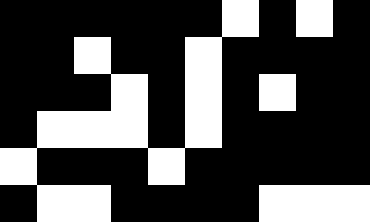[["black", "black", "black", "black", "black", "black", "white", "black", "white", "black"], ["black", "black", "white", "black", "black", "white", "black", "black", "black", "black"], ["black", "black", "black", "white", "black", "white", "black", "white", "black", "black"], ["black", "white", "white", "white", "black", "white", "black", "black", "black", "black"], ["white", "black", "black", "black", "white", "black", "black", "black", "black", "black"], ["black", "white", "white", "black", "black", "black", "black", "white", "white", "white"]]